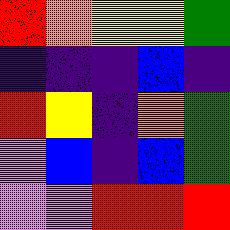[["red", "orange", "yellow", "yellow", "green"], ["indigo", "indigo", "indigo", "blue", "indigo"], ["red", "yellow", "indigo", "orange", "green"], ["violet", "blue", "indigo", "blue", "green"], ["violet", "violet", "red", "red", "red"]]